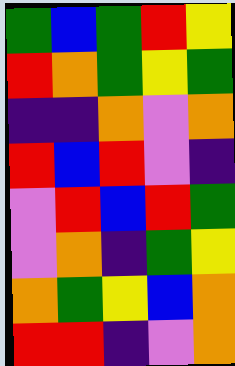[["green", "blue", "green", "red", "yellow"], ["red", "orange", "green", "yellow", "green"], ["indigo", "indigo", "orange", "violet", "orange"], ["red", "blue", "red", "violet", "indigo"], ["violet", "red", "blue", "red", "green"], ["violet", "orange", "indigo", "green", "yellow"], ["orange", "green", "yellow", "blue", "orange"], ["red", "red", "indigo", "violet", "orange"]]